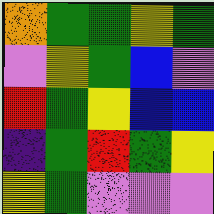[["orange", "green", "green", "yellow", "green"], ["violet", "yellow", "green", "blue", "violet"], ["red", "green", "yellow", "blue", "blue"], ["indigo", "green", "red", "green", "yellow"], ["yellow", "green", "violet", "violet", "violet"]]